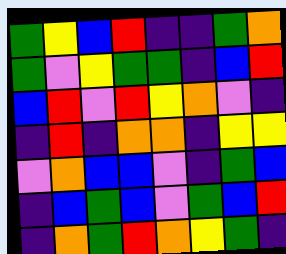[["green", "yellow", "blue", "red", "indigo", "indigo", "green", "orange"], ["green", "violet", "yellow", "green", "green", "indigo", "blue", "red"], ["blue", "red", "violet", "red", "yellow", "orange", "violet", "indigo"], ["indigo", "red", "indigo", "orange", "orange", "indigo", "yellow", "yellow"], ["violet", "orange", "blue", "blue", "violet", "indigo", "green", "blue"], ["indigo", "blue", "green", "blue", "violet", "green", "blue", "red"], ["indigo", "orange", "green", "red", "orange", "yellow", "green", "indigo"]]